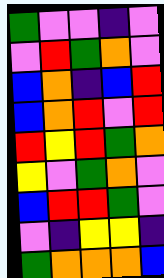[["green", "violet", "violet", "indigo", "violet"], ["violet", "red", "green", "orange", "violet"], ["blue", "orange", "indigo", "blue", "red"], ["blue", "orange", "red", "violet", "red"], ["red", "yellow", "red", "green", "orange"], ["yellow", "violet", "green", "orange", "violet"], ["blue", "red", "red", "green", "violet"], ["violet", "indigo", "yellow", "yellow", "indigo"], ["green", "orange", "orange", "orange", "blue"]]